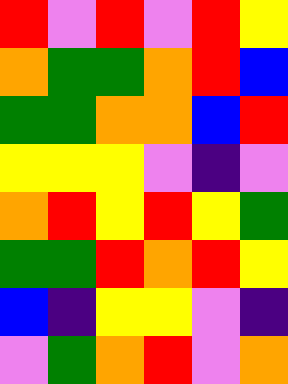[["red", "violet", "red", "violet", "red", "yellow"], ["orange", "green", "green", "orange", "red", "blue"], ["green", "green", "orange", "orange", "blue", "red"], ["yellow", "yellow", "yellow", "violet", "indigo", "violet"], ["orange", "red", "yellow", "red", "yellow", "green"], ["green", "green", "red", "orange", "red", "yellow"], ["blue", "indigo", "yellow", "yellow", "violet", "indigo"], ["violet", "green", "orange", "red", "violet", "orange"]]